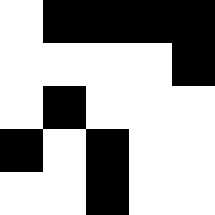[["white", "black", "black", "black", "black"], ["white", "white", "white", "white", "black"], ["white", "black", "white", "white", "white"], ["black", "white", "black", "white", "white"], ["white", "white", "black", "white", "white"]]